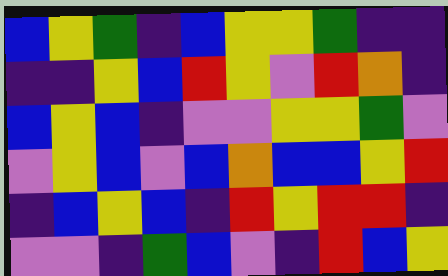[["blue", "yellow", "green", "indigo", "blue", "yellow", "yellow", "green", "indigo", "indigo"], ["indigo", "indigo", "yellow", "blue", "red", "yellow", "violet", "red", "orange", "indigo"], ["blue", "yellow", "blue", "indigo", "violet", "violet", "yellow", "yellow", "green", "violet"], ["violet", "yellow", "blue", "violet", "blue", "orange", "blue", "blue", "yellow", "red"], ["indigo", "blue", "yellow", "blue", "indigo", "red", "yellow", "red", "red", "indigo"], ["violet", "violet", "indigo", "green", "blue", "violet", "indigo", "red", "blue", "yellow"]]